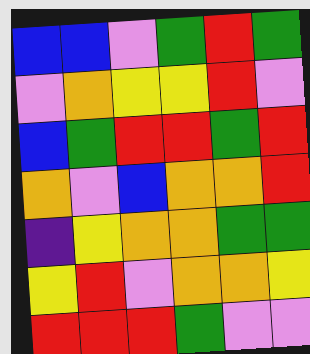[["blue", "blue", "violet", "green", "red", "green"], ["violet", "orange", "yellow", "yellow", "red", "violet"], ["blue", "green", "red", "red", "green", "red"], ["orange", "violet", "blue", "orange", "orange", "red"], ["indigo", "yellow", "orange", "orange", "green", "green"], ["yellow", "red", "violet", "orange", "orange", "yellow"], ["red", "red", "red", "green", "violet", "violet"]]